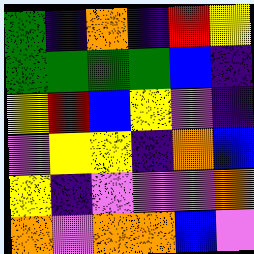[["green", "indigo", "orange", "indigo", "red", "yellow"], ["green", "green", "green", "green", "blue", "indigo"], ["yellow", "red", "blue", "yellow", "violet", "indigo"], ["violet", "yellow", "yellow", "indigo", "orange", "blue"], ["yellow", "indigo", "violet", "violet", "violet", "orange"], ["orange", "violet", "orange", "orange", "blue", "violet"]]